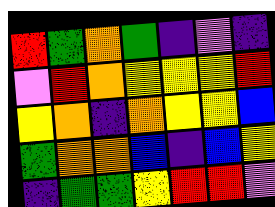[["red", "green", "orange", "green", "indigo", "violet", "indigo"], ["violet", "red", "orange", "yellow", "yellow", "yellow", "red"], ["yellow", "orange", "indigo", "orange", "yellow", "yellow", "blue"], ["green", "orange", "orange", "blue", "indigo", "blue", "yellow"], ["indigo", "green", "green", "yellow", "red", "red", "violet"]]